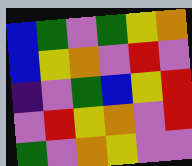[["blue", "green", "violet", "green", "yellow", "orange"], ["blue", "yellow", "orange", "violet", "red", "violet"], ["indigo", "violet", "green", "blue", "yellow", "red"], ["violet", "red", "yellow", "orange", "violet", "red"], ["green", "violet", "orange", "yellow", "violet", "violet"]]